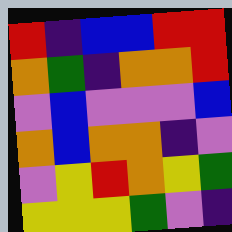[["red", "indigo", "blue", "blue", "red", "red"], ["orange", "green", "indigo", "orange", "orange", "red"], ["violet", "blue", "violet", "violet", "violet", "blue"], ["orange", "blue", "orange", "orange", "indigo", "violet"], ["violet", "yellow", "red", "orange", "yellow", "green"], ["yellow", "yellow", "yellow", "green", "violet", "indigo"]]